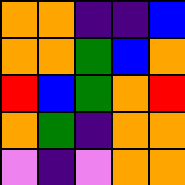[["orange", "orange", "indigo", "indigo", "blue"], ["orange", "orange", "green", "blue", "orange"], ["red", "blue", "green", "orange", "red"], ["orange", "green", "indigo", "orange", "orange"], ["violet", "indigo", "violet", "orange", "orange"]]